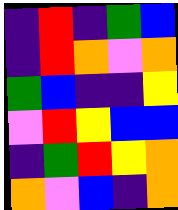[["indigo", "red", "indigo", "green", "blue"], ["indigo", "red", "orange", "violet", "orange"], ["green", "blue", "indigo", "indigo", "yellow"], ["violet", "red", "yellow", "blue", "blue"], ["indigo", "green", "red", "yellow", "orange"], ["orange", "violet", "blue", "indigo", "orange"]]